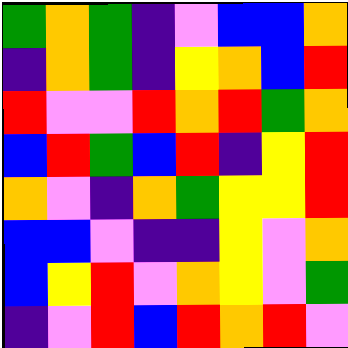[["green", "orange", "green", "indigo", "violet", "blue", "blue", "orange"], ["indigo", "orange", "green", "indigo", "yellow", "orange", "blue", "red"], ["red", "violet", "violet", "red", "orange", "red", "green", "orange"], ["blue", "red", "green", "blue", "red", "indigo", "yellow", "red"], ["orange", "violet", "indigo", "orange", "green", "yellow", "yellow", "red"], ["blue", "blue", "violet", "indigo", "indigo", "yellow", "violet", "orange"], ["blue", "yellow", "red", "violet", "orange", "yellow", "violet", "green"], ["indigo", "violet", "red", "blue", "red", "orange", "red", "violet"]]